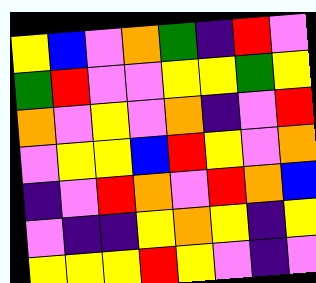[["yellow", "blue", "violet", "orange", "green", "indigo", "red", "violet"], ["green", "red", "violet", "violet", "yellow", "yellow", "green", "yellow"], ["orange", "violet", "yellow", "violet", "orange", "indigo", "violet", "red"], ["violet", "yellow", "yellow", "blue", "red", "yellow", "violet", "orange"], ["indigo", "violet", "red", "orange", "violet", "red", "orange", "blue"], ["violet", "indigo", "indigo", "yellow", "orange", "yellow", "indigo", "yellow"], ["yellow", "yellow", "yellow", "red", "yellow", "violet", "indigo", "violet"]]